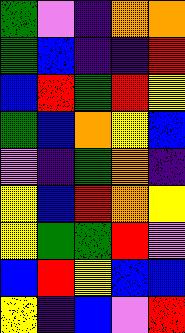[["green", "violet", "indigo", "orange", "orange"], ["green", "blue", "indigo", "indigo", "red"], ["blue", "red", "green", "red", "yellow"], ["green", "blue", "orange", "yellow", "blue"], ["violet", "indigo", "green", "orange", "indigo"], ["yellow", "blue", "red", "orange", "yellow"], ["yellow", "green", "green", "red", "violet"], ["blue", "red", "yellow", "blue", "blue"], ["yellow", "indigo", "blue", "violet", "red"]]